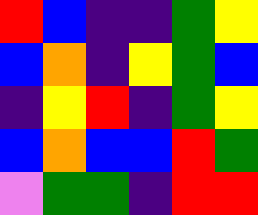[["red", "blue", "indigo", "indigo", "green", "yellow"], ["blue", "orange", "indigo", "yellow", "green", "blue"], ["indigo", "yellow", "red", "indigo", "green", "yellow"], ["blue", "orange", "blue", "blue", "red", "green"], ["violet", "green", "green", "indigo", "red", "red"]]